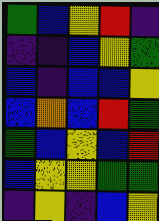[["green", "blue", "yellow", "red", "indigo"], ["indigo", "indigo", "blue", "yellow", "green"], ["blue", "indigo", "blue", "blue", "yellow"], ["blue", "orange", "blue", "red", "green"], ["green", "blue", "yellow", "blue", "red"], ["blue", "yellow", "yellow", "green", "green"], ["indigo", "yellow", "indigo", "blue", "yellow"]]